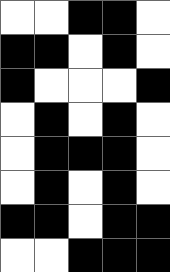[["white", "white", "black", "black", "white"], ["black", "black", "white", "black", "white"], ["black", "white", "white", "white", "black"], ["white", "black", "white", "black", "white"], ["white", "black", "black", "black", "white"], ["white", "black", "white", "black", "white"], ["black", "black", "white", "black", "black"], ["white", "white", "black", "black", "black"]]